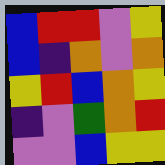[["blue", "red", "red", "violet", "yellow"], ["blue", "indigo", "orange", "violet", "orange"], ["yellow", "red", "blue", "orange", "yellow"], ["indigo", "violet", "green", "orange", "red"], ["violet", "violet", "blue", "yellow", "yellow"]]